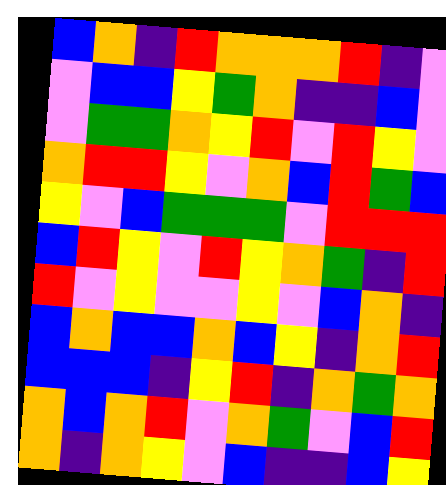[["blue", "orange", "indigo", "red", "orange", "orange", "orange", "red", "indigo", "violet"], ["violet", "blue", "blue", "yellow", "green", "orange", "indigo", "indigo", "blue", "violet"], ["violet", "green", "green", "orange", "yellow", "red", "violet", "red", "yellow", "violet"], ["orange", "red", "red", "yellow", "violet", "orange", "blue", "red", "green", "blue"], ["yellow", "violet", "blue", "green", "green", "green", "violet", "red", "red", "red"], ["blue", "red", "yellow", "violet", "red", "yellow", "orange", "green", "indigo", "red"], ["red", "violet", "yellow", "violet", "violet", "yellow", "violet", "blue", "orange", "indigo"], ["blue", "orange", "blue", "blue", "orange", "blue", "yellow", "indigo", "orange", "red"], ["blue", "blue", "blue", "indigo", "yellow", "red", "indigo", "orange", "green", "orange"], ["orange", "blue", "orange", "red", "violet", "orange", "green", "violet", "blue", "red"], ["orange", "indigo", "orange", "yellow", "violet", "blue", "indigo", "indigo", "blue", "yellow"]]